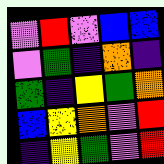[["violet", "red", "violet", "blue", "blue"], ["violet", "green", "indigo", "orange", "indigo"], ["green", "indigo", "yellow", "green", "orange"], ["blue", "yellow", "orange", "violet", "red"], ["indigo", "yellow", "green", "violet", "red"]]